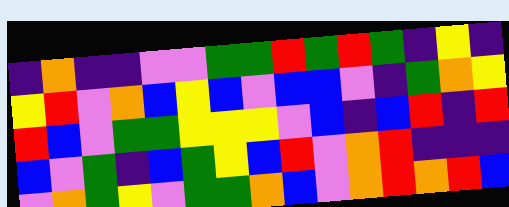[["indigo", "orange", "indigo", "indigo", "violet", "violet", "green", "green", "red", "green", "red", "green", "indigo", "yellow", "indigo"], ["yellow", "red", "violet", "orange", "blue", "yellow", "blue", "violet", "blue", "blue", "violet", "indigo", "green", "orange", "yellow"], ["red", "blue", "violet", "green", "green", "yellow", "yellow", "yellow", "violet", "blue", "indigo", "blue", "red", "indigo", "red"], ["blue", "violet", "green", "indigo", "blue", "green", "yellow", "blue", "red", "violet", "orange", "red", "indigo", "indigo", "indigo"], ["violet", "orange", "green", "yellow", "violet", "green", "green", "orange", "blue", "violet", "orange", "red", "orange", "red", "blue"]]